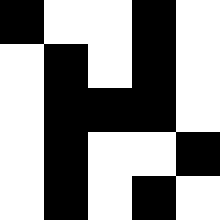[["black", "white", "white", "black", "white"], ["white", "black", "white", "black", "white"], ["white", "black", "black", "black", "white"], ["white", "black", "white", "white", "black"], ["white", "black", "white", "black", "white"]]